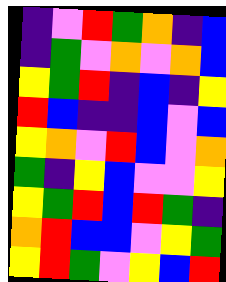[["indigo", "violet", "red", "green", "orange", "indigo", "blue"], ["indigo", "green", "violet", "orange", "violet", "orange", "blue"], ["yellow", "green", "red", "indigo", "blue", "indigo", "yellow"], ["red", "blue", "indigo", "indigo", "blue", "violet", "blue"], ["yellow", "orange", "violet", "red", "blue", "violet", "orange"], ["green", "indigo", "yellow", "blue", "violet", "violet", "yellow"], ["yellow", "green", "red", "blue", "red", "green", "indigo"], ["orange", "red", "blue", "blue", "violet", "yellow", "green"], ["yellow", "red", "green", "violet", "yellow", "blue", "red"]]